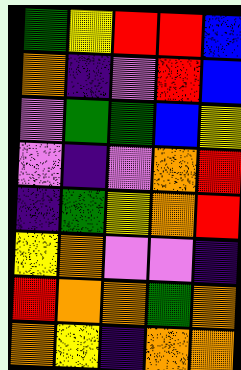[["green", "yellow", "red", "red", "blue"], ["orange", "indigo", "violet", "red", "blue"], ["violet", "green", "green", "blue", "yellow"], ["violet", "indigo", "violet", "orange", "red"], ["indigo", "green", "yellow", "orange", "red"], ["yellow", "orange", "violet", "violet", "indigo"], ["red", "orange", "orange", "green", "orange"], ["orange", "yellow", "indigo", "orange", "orange"]]